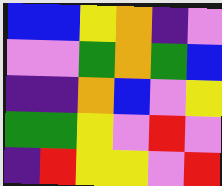[["blue", "blue", "yellow", "orange", "indigo", "violet"], ["violet", "violet", "green", "orange", "green", "blue"], ["indigo", "indigo", "orange", "blue", "violet", "yellow"], ["green", "green", "yellow", "violet", "red", "violet"], ["indigo", "red", "yellow", "yellow", "violet", "red"]]